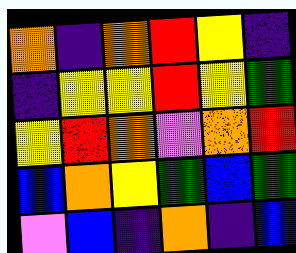[["orange", "indigo", "orange", "red", "yellow", "indigo"], ["indigo", "yellow", "yellow", "red", "yellow", "green"], ["yellow", "red", "orange", "violet", "orange", "red"], ["blue", "orange", "yellow", "green", "blue", "green"], ["violet", "blue", "indigo", "orange", "indigo", "blue"]]